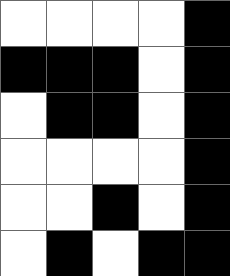[["white", "white", "white", "white", "black"], ["black", "black", "black", "white", "black"], ["white", "black", "black", "white", "black"], ["white", "white", "white", "white", "black"], ["white", "white", "black", "white", "black"], ["white", "black", "white", "black", "black"]]